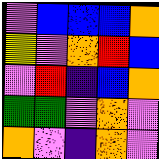[["violet", "blue", "blue", "blue", "orange"], ["yellow", "violet", "orange", "red", "blue"], ["violet", "red", "indigo", "blue", "orange"], ["green", "green", "violet", "orange", "violet"], ["orange", "violet", "indigo", "orange", "violet"]]